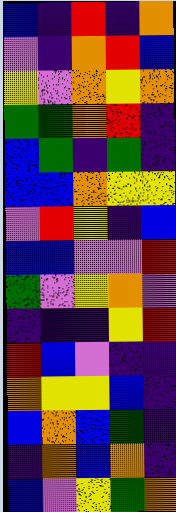[["blue", "indigo", "red", "indigo", "orange"], ["violet", "indigo", "orange", "red", "blue"], ["yellow", "violet", "orange", "yellow", "orange"], ["green", "green", "orange", "red", "indigo"], ["blue", "green", "indigo", "green", "indigo"], ["blue", "blue", "orange", "yellow", "yellow"], ["violet", "red", "yellow", "indigo", "blue"], ["blue", "blue", "violet", "violet", "red"], ["green", "violet", "yellow", "orange", "violet"], ["indigo", "indigo", "indigo", "yellow", "red"], ["red", "blue", "violet", "indigo", "indigo"], ["orange", "yellow", "yellow", "blue", "indigo"], ["blue", "orange", "blue", "green", "indigo"], ["indigo", "orange", "blue", "orange", "indigo"], ["blue", "violet", "yellow", "green", "orange"]]